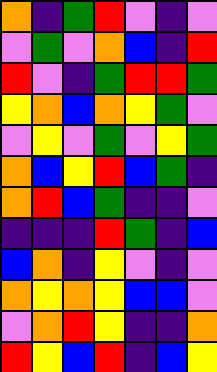[["orange", "indigo", "green", "red", "violet", "indigo", "violet"], ["violet", "green", "violet", "orange", "blue", "indigo", "red"], ["red", "violet", "indigo", "green", "red", "red", "green"], ["yellow", "orange", "blue", "orange", "yellow", "green", "violet"], ["violet", "yellow", "violet", "green", "violet", "yellow", "green"], ["orange", "blue", "yellow", "red", "blue", "green", "indigo"], ["orange", "red", "blue", "green", "indigo", "indigo", "violet"], ["indigo", "indigo", "indigo", "red", "green", "indigo", "blue"], ["blue", "orange", "indigo", "yellow", "violet", "indigo", "violet"], ["orange", "yellow", "orange", "yellow", "blue", "blue", "violet"], ["violet", "orange", "red", "yellow", "indigo", "indigo", "orange"], ["red", "yellow", "blue", "red", "indigo", "blue", "yellow"]]